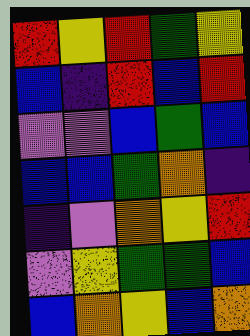[["red", "yellow", "red", "green", "yellow"], ["blue", "indigo", "red", "blue", "red"], ["violet", "violet", "blue", "green", "blue"], ["blue", "blue", "green", "orange", "indigo"], ["indigo", "violet", "orange", "yellow", "red"], ["violet", "yellow", "green", "green", "blue"], ["blue", "orange", "yellow", "blue", "orange"]]